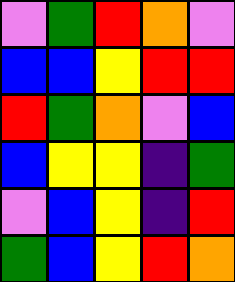[["violet", "green", "red", "orange", "violet"], ["blue", "blue", "yellow", "red", "red"], ["red", "green", "orange", "violet", "blue"], ["blue", "yellow", "yellow", "indigo", "green"], ["violet", "blue", "yellow", "indigo", "red"], ["green", "blue", "yellow", "red", "orange"]]